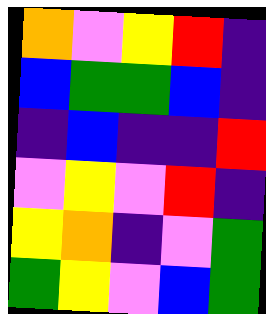[["orange", "violet", "yellow", "red", "indigo"], ["blue", "green", "green", "blue", "indigo"], ["indigo", "blue", "indigo", "indigo", "red"], ["violet", "yellow", "violet", "red", "indigo"], ["yellow", "orange", "indigo", "violet", "green"], ["green", "yellow", "violet", "blue", "green"]]